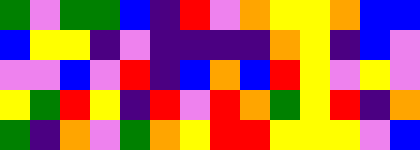[["green", "violet", "green", "green", "blue", "indigo", "red", "violet", "orange", "yellow", "yellow", "orange", "blue", "blue"], ["blue", "yellow", "yellow", "indigo", "violet", "indigo", "indigo", "indigo", "indigo", "orange", "yellow", "indigo", "blue", "violet"], ["violet", "violet", "blue", "violet", "red", "indigo", "blue", "orange", "blue", "red", "yellow", "violet", "yellow", "violet"], ["yellow", "green", "red", "yellow", "indigo", "red", "violet", "red", "orange", "green", "yellow", "red", "indigo", "orange"], ["green", "indigo", "orange", "violet", "green", "orange", "yellow", "red", "red", "yellow", "yellow", "yellow", "violet", "blue"]]